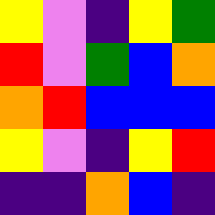[["yellow", "violet", "indigo", "yellow", "green"], ["red", "violet", "green", "blue", "orange"], ["orange", "red", "blue", "blue", "blue"], ["yellow", "violet", "indigo", "yellow", "red"], ["indigo", "indigo", "orange", "blue", "indigo"]]